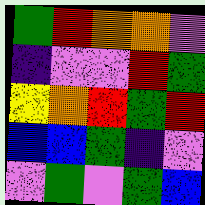[["green", "red", "orange", "orange", "violet"], ["indigo", "violet", "violet", "red", "green"], ["yellow", "orange", "red", "green", "red"], ["blue", "blue", "green", "indigo", "violet"], ["violet", "green", "violet", "green", "blue"]]